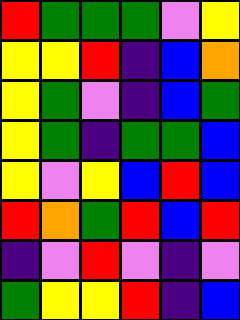[["red", "green", "green", "green", "violet", "yellow"], ["yellow", "yellow", "red", "indigo", "blue", "orange"], ["yellow", "green", "violet", "indigo", "blue", "green"], ["yellow", "green", "indigo", "green", "green", "blue"], ["yellow", "violet", "yellow", "blue", "red", "blue"], ["red", "orange", "green", "red", "blue", "red"], ["indigo", "violet", "red", "violet", "indigo", "violet"], ["green", "yellow", "yellow", "red", "indigo", "blue"]]